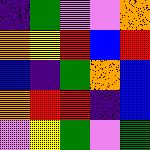[["indigo", "green", "violet", "violet", "orange"], ["orange", "yellow", "red", "blue", "red"], ["blue", "indigo", "green", "orange", "blue"], ["orange", "red", "red", "indigo", "blue"], ["violet", "yellow", "green", "violet", "green"]]